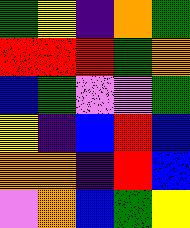[["green", "yellow", "indigo", "orange", "green"], ["red", "red", "red", "green", "orange"], ["blue", "green", "violet", "violet", "green"], ["yellow", "indigo", "blue", "red", "blue"], ["orange", "orange", "indigo", "red", "blue"], ["violet", "orange", "blue", "green", "yellow"]]